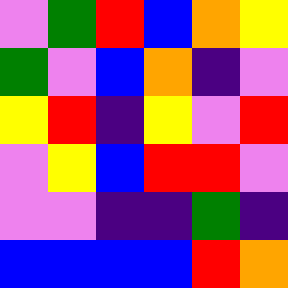[["violet", "green", "red", "blue", "orange", "yellow"], ["green", "violet", "blue", "orange", "indigo", "violet"], ["yellow", "red", "indigo", "yellow", "violet", "red"], ["violet", "yellow", "blue", "red", "red", "violet"], ["violet", "violet", "indigo", "indigo", "green", "indigo"], ["blue", "blue", "blue", "blue", "red", "orange"]]